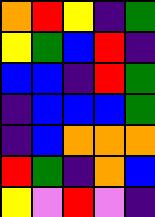[["orange", "red", "yellow", "indigo", "green"], ["yellow", "green", "blue", "red", "indigo"], ["blue", "blue", "indigo", "red", "green"], ["indigo", "blue", "blue", "blue", "green"], ["indigo", "blue", "orange", "orange", "orange"], ["red", "green", "indigo", "orange", "blue"], ["yellow", "violet", "red", "violet", "indigo"]]